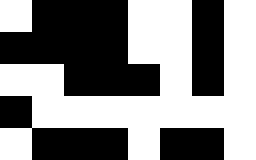[["white", "black", "black", "black", "white", "white", "black", "white"], ["black", "black", "black", "black", "white", "white", "black", "white"], ["white", "white", "black", "black", "black", "white", "black", "white"], ["black", "white", "white", "white", "white", "white", "white", "white"], ["white", "black", "black", "black", "white", "black", "black", "white"]]